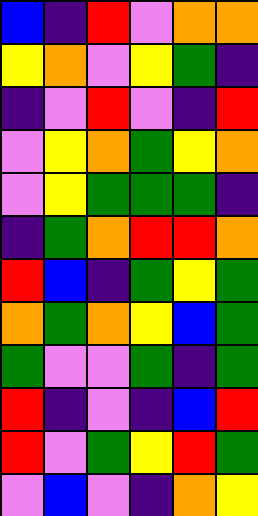[["blue", "indigo", "red", "violet", "orange", "orange"], ["yellow", "orange", "violet", "yellow", "green", "indigo"], ["indigo", "violet", "red", "violet", "indigo", "red"], ["violet", "yellow", "orange", "green", "yellow", "orange"], ["violet", "yellow", "green", "green", "green", "indigo"], ["indigo", "green", "orange", "red", "red", "orange"], ["red", "blue", "indigo", "green", "yellow", "green"], ["orange", "green", "orange", "yellow", "blue", "green"], ["green", "violet", "violet", "green", "indigo", "green"], ["red", "indigo", "violet", "indigo", "blue", "red"], ["red", "violet", "green", "yellow", "red", "green"], ["violet", "blue", "violet", "indigo", "orange", "yellow"]]